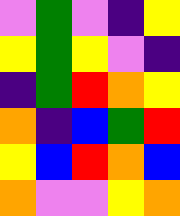[["violet", "green", "violet", "indigo", "yellow"], ["yellow", "green", "yellow", "violet", "indigo"], ["indigo", "green", "red", "orange", "yellow"], ["orange", "indigo", "blue", "green", "red"], ["yellow", "blue", "red", "orange", "blue"], ["orange", "violet", "violet", "yellow", "orange"]]